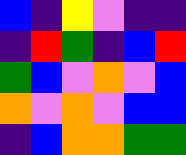[["blue", "indigo", "yellow", "violet", "indigo", "indigo"], ["indigo", "red", "green", "indigo", "blue", "red"], ["green", "blue", "violet", "orange", "violet", "blue"], ["orange", "violet", "orange", "violet", "blue", "blue"], ["indigo", "blue", "orange", "orange", "green", "green"]]